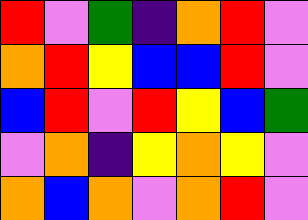[["red", "violet", "green", "indigo", "orange", "red", "violet"], ["orange", "red", "yellow", "blue", "blue", "red", "violet"], ["blue", "red", "violet", "red", "yellow", "blue", "green"], ["violet", "orange", "indigo", "yellow", "orange", "yellow", "violet"], ["orange", "blue", "orange", "violet", "orange", "red", "violet"]]